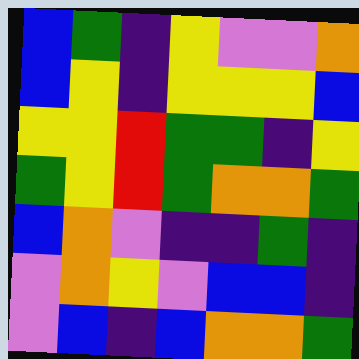[["blue", "green", "indigo", "yellow", "violet", "violet", "orange"], ["blue", "yellow", "indigo", "yellow", "yellow", "yellow", "blue"], ["yellow", "yellow", "red", "green", "green", "indigo", "yellow"], ["green", "yellow", "red", "green", "orange", "orange", "green"], ["blue", "orange", "violet", "indigo", "indigo", "green", "indigo"], ["violet", "orange", "yellow", "violet", "blue", "blue", "indigo"], ["violet", "blue", "indigo", "blue", "orange", "orange", "green"]]